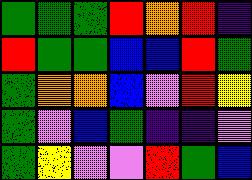[["green", "green", "green", "red", "orange", "red", "indigo"], ["red", "green", "green", "blue", "blue", "red", "green"], ["green", "orange", "orange", "blue", "violet", "red", "yellow"], ["green", "violet", "blue", "green", "indigo", "indigo", "violet"], ["green", "yellow", "violet", "violet", "red", "green", "blue"]]